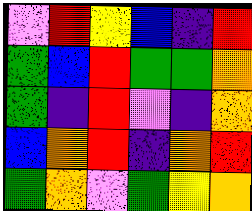[["violet", "red", "yellow", "blue", "indigo", "red"], ["green", "blue", "red", "green", "green", "orange"], ["green", "indigo", "red", "violet", "indigo", "orange"], ["blue", "orange", "red", "indigo", "orange", "red"], ["green", "orange", "violet", "green", "yellow", "orange"]]